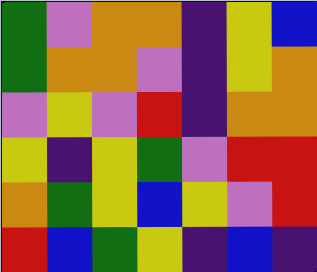[["green", "violet", "orange", "orange", "indigo", "yellow", "blue"], ["green", "orange", "orange", "violet", "indigo", "yellow", "orange"], ["violet", "yellow", "violet", "red", "indigo", "orange", "orange"], ["yellow", "indigo", "yellow", "green", "violet", "red", "red"], ["orange", "green", "yellow", "blue", "yellow", "violet", "red"], ["red", "blue", "green", "yellow", "indigo", "blue", "indigo"]]